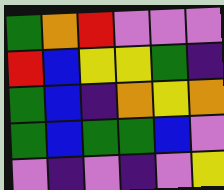[["green", "orange", "red", "violet", "violet", "violet"], ["red", "blue", "yellow", "yellow", "green", "indigo"], ["green", "blue", "indigo", "orange", "yellow", "orange"], ["green", "blue", "green", "green", "blue", "violet"], ["violet", "indigo", "violet", "indigo", "violet", "yellow"]]